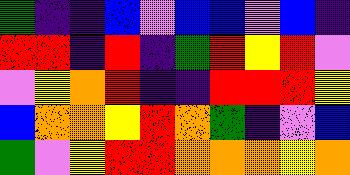[["green", "indigo", "indigo", "blue", "violet", "blue", "blue", "violet", "blue", "indigo"], ["red", "red", "indigo", "red", "indigo", "green", "red", "yellow", "red", "violet"], ["violet", "yellow", "orange", "red", "indigo", "indigo", "red", "red", "red", "yellow"], ["blue", "orange", "orange", "yellow", "red", "orange", "green", "indigo", "violet", "blue"], ["green", "violet", "yellow", "red", "red", "orange", "orange", "orange", "yellow", "orange"]]